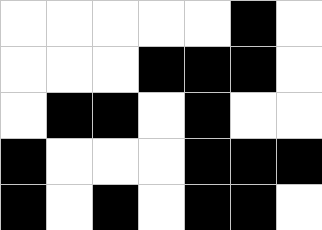[["white", "white", "white", "white", "white", "black", "white"], ["white", "white", "white", "black", "black", "black", "white"], ["white", "black", "black", "white", "black", "white", "white"], ["black", "white", "white", "white", "black", "black", "black"], ["black", "white", "black", "white", "black", "black", "white"]]